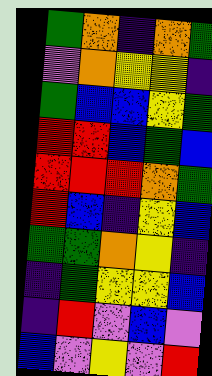[["green", "orange", "indigo", "orange", "green"], ["violet", "orange", "yellow", "yellow", "indigo"], ["green", "blue", "blue", "yellow", "green"], ["red", "red", "blue", "green", "blue"], ["red", "red", "red", "orange", "green"], ["red", "blue", "indigo", "yellow", "blue"], ["green", "green", "orange", "yellow", "indigo"], ["indigo", "green", "yellow", "yellow", "blue"], ["indigo", "red", "violet", "blue", "violet"], ["blue", "violet", "yellow", "violet", "red"]]